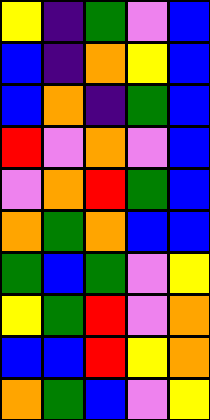[["yellow", "indigo", "green", "violet", "blue"], ["blue", "indigo", "orange", "yellow", "blue"], ["blue", "orange", "indigo", "green", "blue"], ["red", "violet", "orange", "violet", "blue"], ["violet", "orange", "red", "green", "blue"], ["orange", "green", "orange", "blue", "blue"], ["green", "blue", "green", "violet", "yellow"], ["yellow", "green", "red", "violet", "orange"], ["blue", "blue", "red", "yellow", "orange"], ["orange", "green", "blue", "violet", "yellow"]]